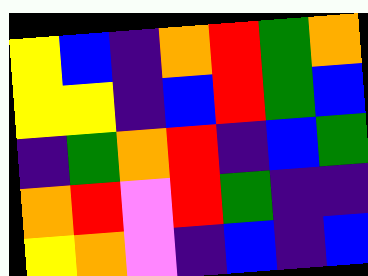[["yellow", "blue", "indigo", "orange", "red", "green", "orange"], ["yellow", "yellow", "indigo", "blue", "red", "green", "blue"], ["indigo", "green", "orange", "red", "indigo", "blue", "green"], ["orange", "red", "violet", "red", "green", "indigo", "indigo"], ["yellow", "orange", "violet", "indigo", "blue", "indigo", "blue"]]